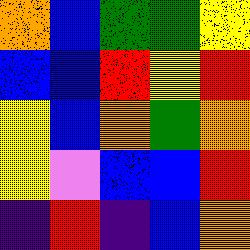[["orange", "blue", "green", "green", "yellow"], ["blue", "blue", "red", "yellow", "red"], ["yellow", "blue", "orange", "green", "orange"], ["yellow", "violet", "blue", "blue", "red"], ["indigo", "red", "indigo", "blue", "orange"]]